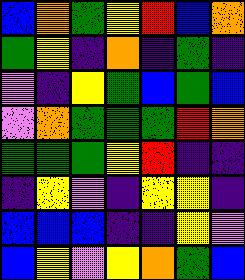[["blue", "orange", "green", "yellow", "red", "blue", "orange"], ["green", "yellow", "indigo", "orange", "indigo", "green", "indigo"], ["violet", "indigo", "yellow", "green", "blue", "green", "blue"], ["violet", "orange", "green", "green", "green", "red", "orange"], ["green", "green", "green", "yellow", "red", "indigo", "indigo"], ["indigo", "yellow", "violet", "indigo", "yellow", "yellow", "indigo"], ["blue", "blue", "blue", "indigo", "indigo", "yellow", "violet"], ["blue", "yellow", "violet", "yellow", "orange", "green", "blue"]]